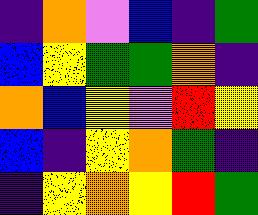[["indigo", "orange", "violet", "blue", "indigo", "green"], ["blue", "yellow", "green", "green", "orange", "indigo"], ["orange", "blue", "yellow", "violet", "red", "yellow"], ["blue", "indigo", "yellow", "orange", "green", "indigo"], ["indigo", "yellow", "orange", "yellow", "red", "green"]]